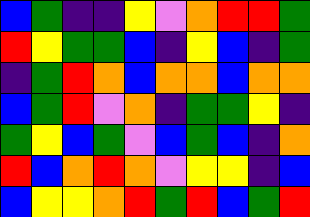[["blue", "green", "indigo", "indigo", "yellow", "violet", "orange", "red", "red", "green"], ["red", "yellow", "green", "green", "blue", "indigo", "yellow", "blue", "indigo", "green"], ["indigo", "green", "red", "orange", "blue", "orange", "orange", "blue", "orange", "orange"], ["blue", "green", "red", "violet", "orange", "indigo", "green", "green", "yellow", "indigo"], ["green", "yellow", "blue", "green", "violet", "blue", "green", "blue", "indigo", "orange"], ["red", "blue", "orange", "red", "orange", "violet", "yellow", "yellow", "indigo", "blue"], ["blue", "yellow", "yellow", "orange", "red", "green", "red", "blue", "green", "red"]]